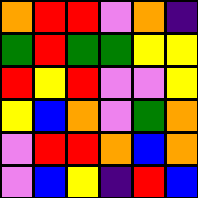[["orange", "red", "red", "violet", "orange", "indigo"], ["green", "red", "green", "green", "yellow", "yellow"], ["red", "yellow", "red", "violet", "violet", "yellow"], ["yellow", "blue", "orange", "violet", "green", "orange"], ["violet", "red", "red", "orange", "blue", "orange"], ["violet", "blue", "yellow", "indigo", "red", "blue"]]